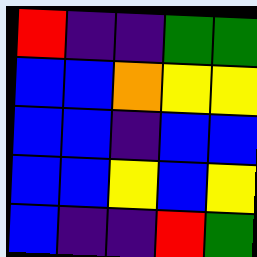[["red", "indigo", "indigo", "green", "green"], ["blue", "blue", "orange", "yellow", "yellow"], ["blue", "blue", "indigo", "blue", "blue"], ["blue", "blue", "yellow", "blue", "yellow"], ["blue", "indigo", "indigo", "red", "green"]]